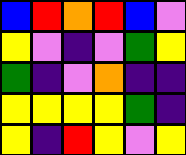[["blue", "red", "orange", "red", "blue", "violet"], ["yellow", "violet", "indigo", "violet", "green", "yellow"], ["green", "indigo", "violet", "orange", "indigo", "indigo"], ["yellow", "yellow", "yellow", "yellow", "green", "indigo"], ["yellow", "indigo", "red", "yellow", "violet", "yellow"]]